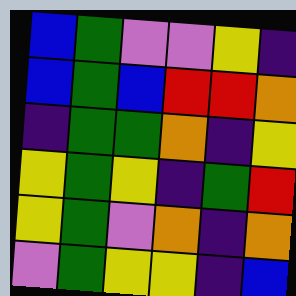[["blue", "green", "violet", "violet", "yellow", "indigo"], ["blue", "green", "blue", "red", "red", "orange"], ["indigo", "green", "green", "orange", "indigo", "yellow"], ["yellow", "green", "yellow", "indigo", "green", "red"], ["yellow", "green", "violet", "orange", "indigo", "orange"], ["violet", "green", "yellow", "yellow", "indigo", "blue"]]